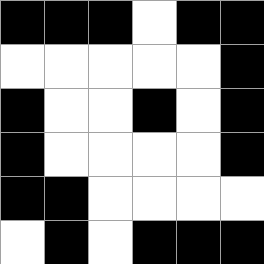[["black", "black", "black", "white", "black", "black"], ["white", "white", "white", "white", "white", "black"], ["black", "white", "white", "black", "white", "black"], ["black", "white", "white", "white", "white", "black"], ["black", "black", "white", "white", "white", "white"], ["white", "black", "white", "black", "black", "black"]]